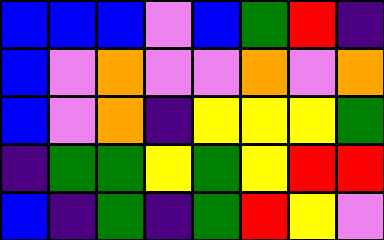[["blue", "blue", "blue", "violet", "blue", "green", "red", "indigo"], ["blue", "violet", "orange", "violet", "violet", "orange", "violet", "orange"], ["blue", "violet", "orange", "indigo", "yellow", "yellow", "yellow", "green"], ["indigo", "green", "green", "yellow", "green", "yellow", "red", "red"], ["blue", "indigo", "green", "indigo", "green", "red", "yellow", "violet"]]